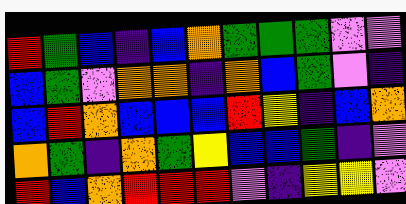[["red", "green", "blue", "indigo", "blue", "orange", "green", "green", "green", "violet", "violet"], ["blue", "green", "violet", "orange", "orange", "indigo", "orange", "blue", "green", "violet", "indigo"], ["blue", "red", "orange", "blue", "blue", "blue", "red", "yellow", "indigo", "blue", "orange"], ["orange", "green", "indigo", "orange", "green", "yellow", "blue", "blue", "green", "indigo", "violet"], ["red", "blue", "orange", "red", "red", "red", "violet", "indigo", "yellow", "yellow", "violet"]]